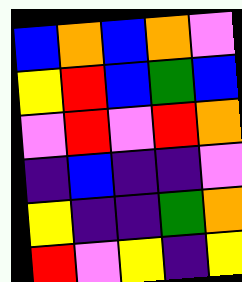[["blue", "orange", "blue", "orange", "violet"], ["yellow", "red", "blue", "green", "blue"], ["violet", "red", "violet", "red", "orange"], ["indigo", "blue", "indigo", "indigo", "violet"], ["yellow", "indigo", "indigo", "green", "orange"], ["red", "violet", "yellow", "indigo", "yellow"]]